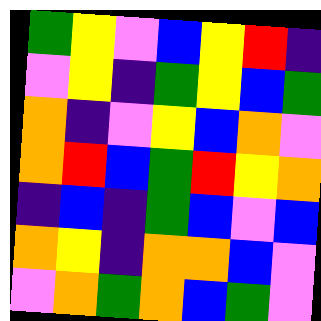[["green", "yellow", "violet", "blue", "yellow", "red", "indigo"], ["violet", "yellow", "indigo", "green", "yellow", "blue", "green"], ["orange", "indigo", "violet", "yellow", "blue", "orange", "violet"], ["orange", "red", "blue", "green", "red", "yellow", "orange"], ["indigo", "blue", "indigo", "green", "blue", "violet", "blue"], ["orange", "yellow", "indigo", "orange", "orange", "blue", "violet"], ["violet", "orange", "green", "orange", "blue", "green", "violet"]]